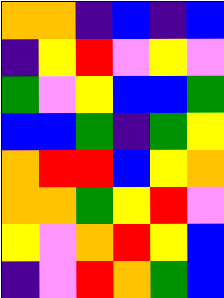[["orange", "orange", "indigo", "blue", "indigo", "blue"], ["indigo", "yellow", "red", "violet", "yellow", "violet"], ["green", "violet", "yellow", "blue", "blue", "green"], ["blue", "blue", "green", "indigo", "green", "yellow"], ["orange", "red", "red", "blue", "yellow", "orange"], ["orange", "orange", "green", "yellow", "red", "violet"], ["yellow", "violet", "orange", "red", "yellow", "blue"], ["indigo", "violet", "red", "orange", "green", "blue"]]